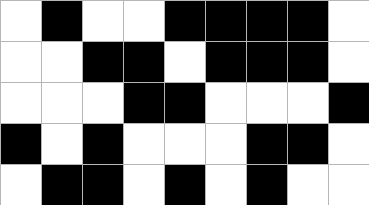[["white", "black", "white", "white", "black", "black", "black", "black", "white"], ["white", "white", "black", "black", "white", "black", "black", "black", "white"], ["white", "white", "white", "black", "black", "white", "white", "white", "black"], ["black", "white", "black", "white", "white", "white", "black", "black", "white"], ["white", "black", "black", "white", "black", "white", "black", "white", "white"]]